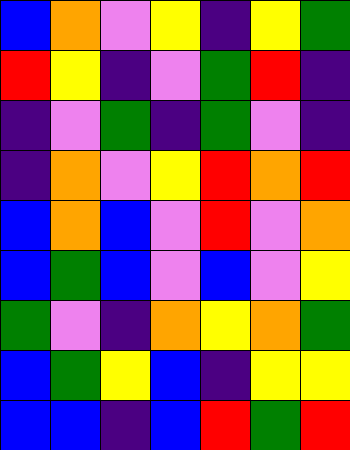[["blue", "orange", "violet", "yellow", "indigo", "yellow", "green"], ["red", "yellow", "indigo", "violet", "green", "red", "indigo"], ["indigo", "violet", "green", "indigo", "green", "violet", "indigo"], ["indigo", "orange", "violet", "yellow", "red", "orange", "red"], ["blue", "orange", "blue", "violet", "red", "violet", "orange"], ["blue", "green", "blue", "violet", "blue", "violet", "yellow"], ["green", "violet", "indigo", "orange", "yellow", "orange", "green"], ["blue", "green", "yellow", "blue", "indigo", "yellow", "yellow"], ["blue", "blue", "indigo", "blue", "red", "green", "red"]]